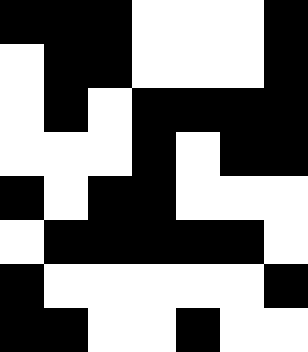[["black", "black", "black", "white", "white", "white", "black"], ["white", "black", "black", "white", "white", "white", "black"], ["white", "black", "white", "black", "black", "black", "black"], ["white", "white", "white", "black", "white", "black", "black"], ["black", "white", "black", "black", "white", "white", "white"], ["white", "black", "black", "black", "black", "black", "white"], ["black", "white", "white", "white", "white", "white", "black"], ["black", "black", "white", "white", "black", "white", "white"]]